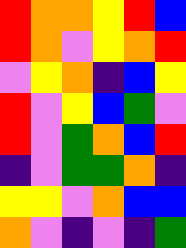[["red", "orange", "orange", "yellow", "red", "blue"], ["red", "orange", "violet", "yellow", "orange", "red"], ["violet", "yellow", "orange", "indigo", "blue", "yellow"], ["red", "violet", "yellow", "blue", "green", "violet"], ["red", "violet", "green", "orange", "blue", "red"], ["indigo", "violet", "green", "green", "orange", "indigo"], ["yellow", "yellow", "violet", "orange", "blue", "blue"], ["orange", "violet", "indigo", "violet", "indigo", "green"]]